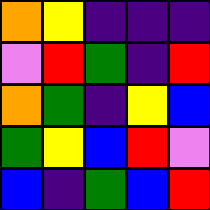[["orange", "yellow", "indigo", "indigo", "indigo"], ["violet", "red", "green", "indigo", "red"], ["orange", "green", "indigo", "yellow", "blue"], ["green", "yellow", "blue", "red", "violet"], ["blue", "indigo", "green", "blue", "red"]]